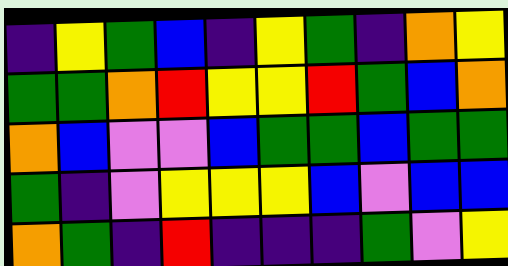[["indigo", "yellow", "green", "blue", "indigo", "yellow", "green", "indigo", "orange", "yellow"], ["green", "green", "orange", "red", "yellow", "yellow", "red", "green", "blue", "orange"], ["orange", "blue", "violet", "violet", "blue", "green", "green", "blue", "green", "green"], ["green", "indigo", "violet", "yellow", "yellow", "yellow", "blue", "violet", "blue", "blue"], ["orange", "green", "indigo", "red", "indigo", "indigo", "indigo", "green", "violet", "yellow"]]